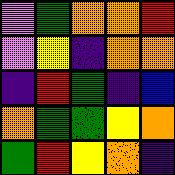[["violet", "green", "orange", "orange", "red"], ["violet", "yellow", "indigo", "orange", "orange"], ["indigo", "red", "green", "indigo", "blue"], ["orange", "green", "green", "yellow", "orange"], ["green", "red", "yellow", "orange", "indigo"]]